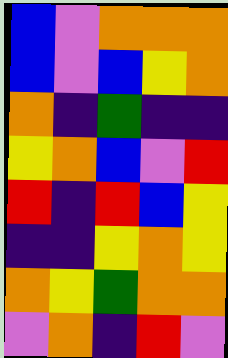[["blue", "violet", "orange", "orange", "orange"], ["blue", "violet", "blue", "yellow", "orange"], ["orange", "indigo", "green", "indigo", "indigo"], ["yellow", "orange", "blue", "violet", "red"], ["red", "indigo", "red", "blue", "yellow"], ["indigo", "indigo", "yellow", "orange", "yellow"], ["orange", "yellow", "green", "orange", "orange"], ["violet", "orange", "indigo", "red", "violet"]]